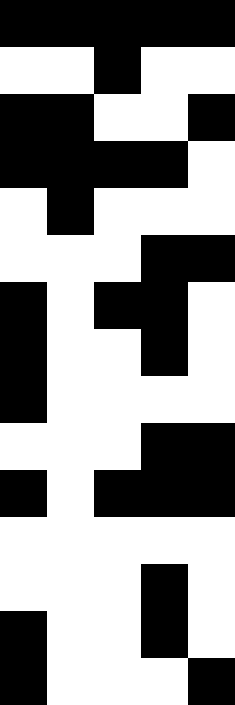[["black", "black", "black", "black", "black"], ["white", "white", "black", "white", "white"], ["black", "black", "white", "white", "black"], ["black", "black", "black", "black", "white"], ["white", "black", "white", "white", "white"], ["white", "white", "white", "black", "black"], ["black", "white", "black", "black", "white"], ["black", "white", "white", "black", "white"], ["black", "white", "white", "white", "white"], ["white", "white", "white", "black", "black"], ["black", "white", "black", "black", "black"], ["white", "white", "white", "white", "white"], ["white", "white", "white", "black", "white"], ["black", "white", "white", "black", "white"], ["black", "white", "white", "white", "black"]]